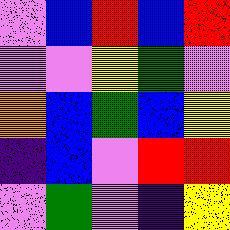[["violet", "blue", "red", "blue", "red"], ["violet", "violet", "yellow", "green", "violet"], ["orange", "blue", "green", "blue", "yellow"], ["indigo", "blue", "violet", "red", "red"], ["violet", "green", "violet", "indigo", "yellow"]]